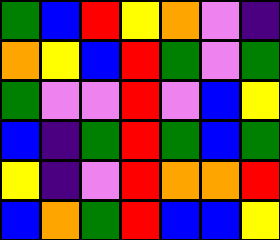[["green", "blue", "red", "yellow", "orange", "violet", "indigo"], ["orange", "yellow", "blue", "red", "green", "violet", "green"], ["green", "violet", "violet", "red", "violet", "blue", "yellow"], ["blue", "indigo", "green", "red", "green", "blue", "green"], ["yellow", "indigo", "violet", "red", "orange", "orange", "red"], ["blue", "orange", "green", "red", "blue", "blue", "yellow"]]